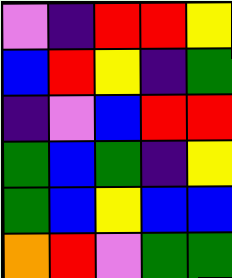[["violet", "indigo", "red", "red", "yellow"], ["blue", "red", "yellow", "indigo", "green"], ["indigo", "violet", "blue", "red", "red"], ["green", "blue", "green", "indigo", "yellow"], ["green", "blue", "yellow", "blue", "blue"], ["orange", "red", "violet", "green", "green"]]